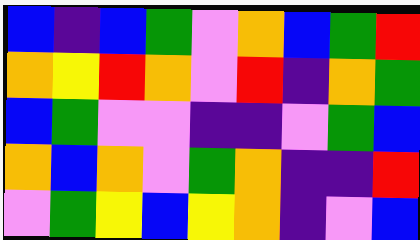[["blue", "indigo", "blue", "green", "violet", "orange", "blue", "green", "red"], ["orange", "yellow", "red", "orange", "violet", "red", "indigo", "orange", "green"], ["blue", "green", "violet", "violet", "indigo", "indigo", "violet", "green", "blue"], ["orange", "blue", "orange", "violet", "green", "orange", "indigo", "indigo", "red"], ["violet", "green", "yellow", "blue", "yellow", "orange", "indigo", "violet", "blue"]]